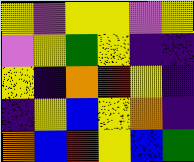[["yellow", "violet", "yellow", "yellow", "violet", "yellow"], ["violet", "yellow", "green", "yellow", "indigo", "indigo"], ["yellow", "indigo", "orange", "red", "yellow", "indigo"], ["indigo", "yellow", "blue", "yellow", "orange", "indigo"], ["orange", "blue", "red", "yellow", "blue", "green"]]